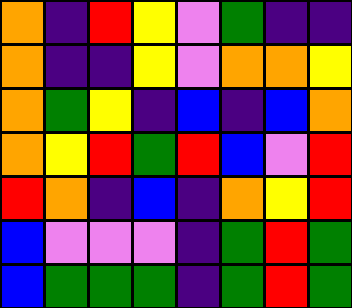[["orange", "indigo", "red", "yellow", "violet", "green", "indigo", "indigo"], ["orange", "indigo", "indigo", "yellow", "violet", "orange", "orange", "yellow"], ["orange", "green", "yellow", "indigo", "blue", "indigo", "blue", "orange"], ["orange", "yellow", "red", "green", "red", "blue", "violet", "red"], ["red", "orange", "indigo", "blue", "indigo", "orange", "yellow", "red"], ["blue", "violet", "violet", "violet", "indigo", "green", "red", "green"], ["blue", "green", "green", "green", "indigo", "green", "red", "green"]]